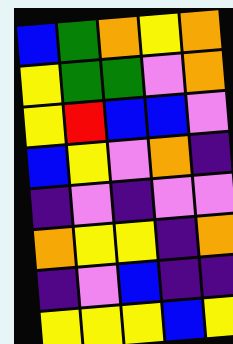[["blue", "green", "orange", "yellow", "orange"], ["yellow", "green", "green", "violet", "orange"], ["yellow", "red", "blue", "blue", "violet"], ["blue", "yellow", "violet", "orange", "indigo"], ["indigo", "violet", "indigo", "violet", "violet"], ["orange", "yellow", "yellow", "indigo", "orange"], ["indigo", "violet", "blue", "indigo", "indigo"], ["yellow", "yellow", "yellow", "blue", "yellow"]]